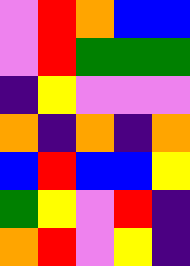[["violet", "red", "orange", "blue", "blue"], ["violet", "red", "green", "green", "green"], ["indigo", "yellow", "violet", "violet", "violet"], ["orange", "indigo", "orange", "indigo", "orange"], ["blue", "red", "blue", "blue", "yellow"], ["green", "yellow", "violet", "red", "indigo"], ["orange", "red", "violet", "yellow", "indigo"]]